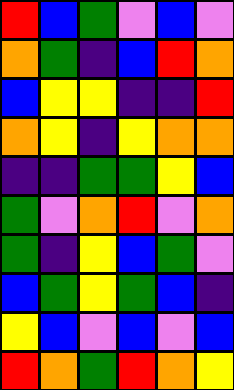[["red", "blue", "green", "violet", "blue", "violet"], ["orange", "green", "indigo", "blue", "red", "orange"], ["blue", "yellow", "yellow", "indigo", "indigo", "red"], ["orange", "yellow", "indigo", "yellow", "orange", "orange"], ["indigo", "indigo", "green", "green", "yellow", "blue"], ["green", "violet", "orange", "red", "violet", "orange"], ["green", "indigo", "yellow", "blue", "green", "violet"], ["blue", "green", "yellow", "green", "blue", "indigo"], ["yellow", "blue", "violet", "blue", "violet", "blue"], ["red", "orange", "green", "red", "orange", "yellow"]]